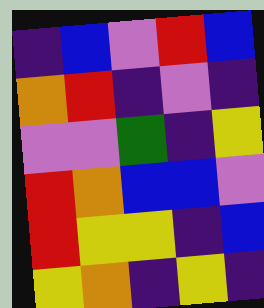[["indigo", "blue", "violet", "red", "blue"], ["orange", "red", "indigo", "violet", "indigo"], ["violet", "violet", "green", "indigo", "yellow"], ["red", "orange", "blue", "blue", "violet"], ["red", "yellow", "yellow", "indigo", "blue"], ["yellow", "orange", "indigo", "yellow", "indigo"]]